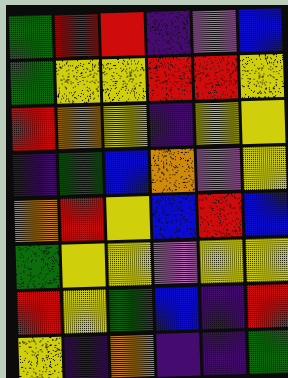[["green", "red", "red", "indigo", "violet", "blue"], ["green", "yellow", "yellow", "red", "red", "yellow"], ["red", "orange", "yellow", "indigo", "yellow", "yellow"], ["indigo", "green", "blue", "orange", "violet", "yellow"], ["orange", "red", "yellow", "blue", "red", "blue"], ["green", "yellow", "yellow", "violet", "yellow", "yellow"], ["red", "yellow", "green", "blue", "indigo", "red"], ["yellow", "indigo", "orange", "indigo", "indigo", "green"]]